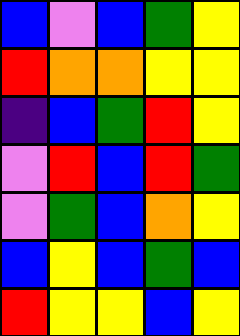[["blue", "violet", "blue", "green", "yellow"], ["red", "orange", "orange", "yellow", "yellow"], ["indigo", "blue", "green", "red", "yellow"], ["violet", "red", "blue", "red", "green"], ["violet", "green", "blue", "orange", "yellow"], ["blue", "yellow", "blue", "green", "blue"], ["red", "yellow", "yellow", "blue", "yellow"]]